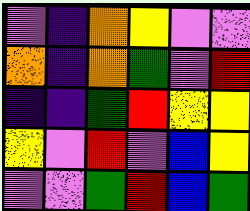[["violet", "indigo", "orange", "yellow", "violet", "violet"], ["orange", "indigo", "orange", "green", "violet", "red"], ["indigo", "indigo", "green", "red", "yellow", "yellow"], ["yellow", "violet", "red", "violet", "blue", "yellow"], ["violet", "violet", "green", "red", "blue", "green"]]